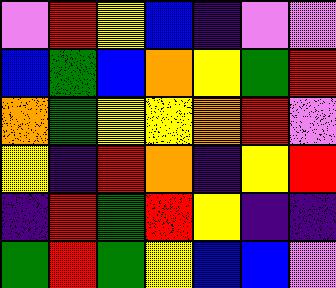[["violet", "red", "yellow", "blue", "indigo", "violet", "violet"], ["blue", "green", "blue", "orange", "yellow", "green", "red"], ["orange", "green", "yellow", "yellow", "orange", "red", "violet"], ["yellow", "indigo", "red", "orange", "indigo", "yellow", "red"], ["indigo", "red", "green", "red", "yellow", "indigo", "indigo"], ["green", "red", "green", "yellow", "blue", "blue", "violet"]]